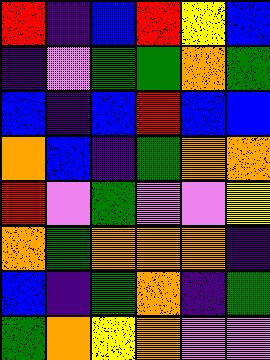[["red", "indigo", "blue", "red", "yellow", "blue"], ["indigo", "violet", "green", "green", "orange", "green"], ["blue", "indigo", "blue", "red", "blue", "blue"], ["orange", "blue", "indigo", "green", "orange", "orange"], ["red", "violet", "green", "violet", "violet", "yellow"], ["orange", "green", "orange", "orange", "orange", "indigo"], ["blue", "indigo", "green", "orange", "indigo", "green"], ["green", "orange", "yellow", "orange", "violet", "violet"]]